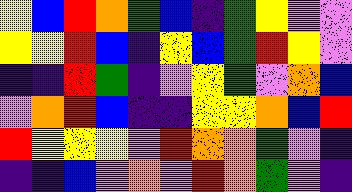[["yellow", "blue", "red", "orange", "green", "blue", "indigo", "green", "yellow", "violet", "violet"], ["yellow", "yellow", "red", "blue", "indigo", "yellow", "blue", "green", "red", "yellow", "violet"], ["indigo", "indigo", "red", "green", "indigo", "violet", "yellow", "green", "violet", "orange", "blue"], ["violet", "orange", "red", "blue", "indigo", "indigo", "yellow", "yellow", "orange", "blue", "red"], ["red", "yellow", "yellow", "yellow", "violet", "red", "orange", "orange", "green", "violet", "indigo"], ["indigo", "indigo", "blue", "violet", "orange", "violet", "red", "orange", "green", "violet", "indigo"]]